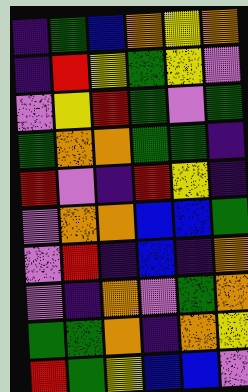[["indigo", "green", "blue", "orange", "yellow", "orange"], ["indigo", "red", "yellow", "green", "yellow", "violet"], ["violet", "yellow", "red", "green", "violet", "green"], ["green", "orange", "orange", "green", "green", "indigo"], ["red", "violet", "indigo", "red", "yellow", "indigo"], ["violet", "orange", "orange", "blue", "blue", "green"], ["violet", "red", "indigo", "blue", "indigo", "orange"], ["violet", "indigo", "orange", "violet", "green", "orange"], ["green", "green", "orange", "indigo", "orange", "yellow"], ["red", "green", "yellow", "blue", "blue", "violet"]]